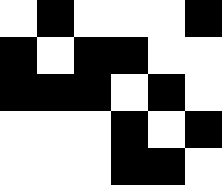[["white", "black", "white", "white", "white", "black"], ["black", "white", "black", "black", "white", "white"], ["black", "black", "black", "white", "black", "white"], ["white", "white", "white", "black", "white", "black"], ["white", "white", "white", "black", "black", "white"]]